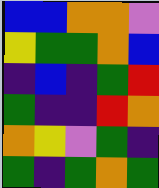[["blue", "blue", "orange", "orange", "violet"], ["yellow", "green", "green", "orange", "blue"], ["indigo", "blue", "indigo", "green", "red"], ["green", "indigo", "indigo", "red", "orange"], ["orange", "yellow", "violet", "green", "indigo"], ["green", "indigo", "green", "orange", "green"]]